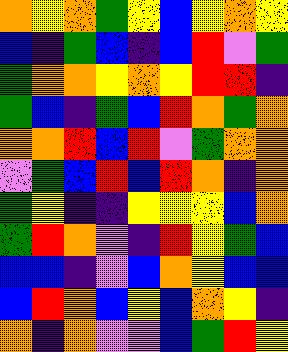[["orange", "yellow", "orange", "green", "yellow", "blue", "yellow", "orange", "yellow"], ["blue", "indigo", "green", "blue", "indigo", "blue", "red", "violet", "green"], ["green", "orange", "orange", "yellow", "orange", "yellow", "red", "red", "indigo"], ["green", "blue", "indigo", "green", "blue", "red", "orange", "green", "orange"], ["orange", "orange", "red", "blue", "red", "violet", "green", "orange", "orange"], ["violet", "green", "blue", "red", "blue", "red", "orange", "indigo", "orange"], ["green", "yellow", "indigo", "indigo", "yellow", "yellow", "yellow", "blue", "orange"], ["green", "red", "orange", "violet", "indigo", "red", "yellow", "green", "blue"], ["blue", "blue", "indigo", "violet", "blue", "orange", "yellow", "blue", "blue"], ["blue", "red", "orange", "blue", "yellow", "blue", "orange", "yellow", "indigo"], ["orange", "indigo", "orange", "violet", "violet", "blue", "green", "red", "yellow"]]